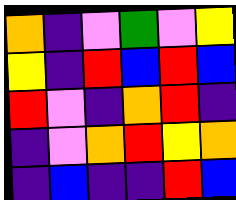[["orange", "indigo", "violet", "green", "violet", "yellow"], ["yellow", "indigo", "red", "blue", "red", "blue"], ["red", "violet", "indigo", "orange", "red", "indigo"], ["indigo", "violet", "orange", "red", "yellow", "orange"], ["indigo", "blue", "indigo", "indigo", "red", "blue"]]